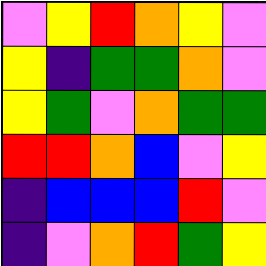[["violet", "yellow", "red", "orange", "yellow", "violet"], ["yellow", "indigo", "green", "green", "orange", "violet"], ["yellow", "green", "violet", "orange", "green", "green"], ["red", "red", "orange", "blue", "violet", "yellow"], ["indigo", "blue", "blue", "blue", "red", "violet"], ["indigo", "violet", "orange", "red", "green", "yellow"]]